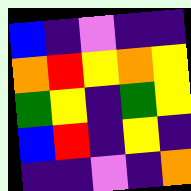[["blue", "indigo", "violet", "indigo", "indigo"], ["orange", "red", "yellow", "orange", "yellow"], ["green", "yellow", "indigo", "green", "yellow"], ["blue", "red", "indigo", "yellow", "indigo"], ["indigo", "indigo", "violet", "indigo", "orange"]]